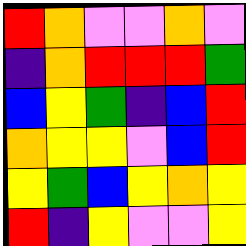[["red", "orange", "violet", "violet", "orange", "violet"], ["indigo", "orange", "red", "red", "red", "green"], ["blue", "yellow", "green", "indigo", "blue", "red"], ["orange", "yellow", "yellow", "violet", "blue", "red"], ["yellow", "green", "blue", "yellow", "orange", "yellow"], ["red", "indigo", "yellow", "violet", "violet", "yellow"]]